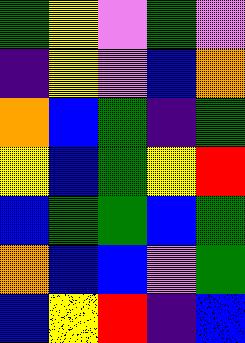[["green", "yellow", "violet", "green", "violet"], ["indigo", "yellow", "violet", "blue", "orange"], ["orange", "blue", "green", "indigo", "green"], ["yellow", "blue", "green", "yellow", "red"], ["blue", "green", "green", "blue", "green"], ["orange", "blue", "blue", "violet", "green"], ["blue", "yellow", "red", "indigo", "blue"]]